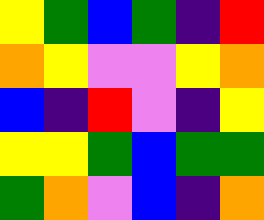[["yellow", "green", "blue", "green", "indigo", "red"], ["orange", "yellow", "violet", "violet", "yellow", "orange"], ["blue", "indigo", "red", "violet", "indigo", "yellow"], ["yellow", "yellow", "green", "blue", "green", "green"], ["green", "orange", "violet", "blue", "indigo", "orange"]]